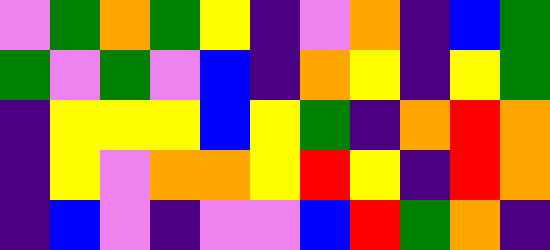[["violet", "green", "orange", "green", "yellow", "indigo", "violet", "orange", "indigo", "blue", "green"], ["green", "violet", "green", "violet", "blue", "indigo", "orange", "yellow", "indigo", "yellow", "green"], ["indigo", "yellow", "yellow", "yellow", "blue", "yellow", "green", "indigo", "orange", "red", "orange"], ["indigo", "yellow", "violet", "orange", "orange", "yellow", "red", "yellow", "indigo", "red", "orange"], ["indigo", "blue", "violet", "indigo", "violet", "violet", "blue", "red", "green", "orange", "indigo"]]